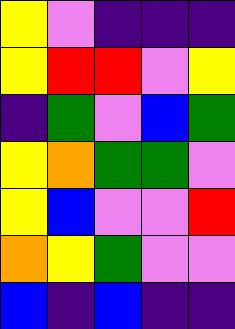[["yellow", "violet", "indigo", "indigo", "indigo"], ["yellow", "red", "red", "violet", "yellow"], ["indigo", "green", "violet", "blue", "green"], ["yellow", "orange", "green", "green", "violet"], ["yellow", "blue", "violet", "violet", "red"], ["orange", "yellow", "green", "violet", "violet"], ["blue", "indigo", "blue", "indigo", "indigo"]]